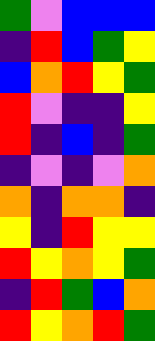[["green", "violet", "blue", "blue", "blue"], ["indigo", "red", "blue", "green", "yellow"], ["blue", "orange", "red", "yellow", "green"], ["red", "violet", "indigo", "indigo", "yellow"], ["red", "indigo", "blue", "indigo", "green"], ["indigo", "violet", "indigo", "violet", "orange"], ["orange", "indigo", "orange", "orange", "indigo"], ["yellow", "indigo", "red", "yellow", "yellow"], ["red", "yellow", "orange", "yellow", "green"], ["indigo", "red", "green", "blue", "orange"], ["red", "yellow", "orange", "red", "green"]]